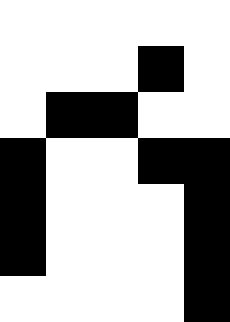[["white", "white", "white", "white", "white"], ["white", "white", "white", "black", "white"], ["white", "black", "black", "white", "white"], ["black", "white", "white", "black", "black"], ["black", "white", "white", "white", "black"], ["black", "white", "white", "white", "black"], ["white", "white", "white", "white", "black"]]